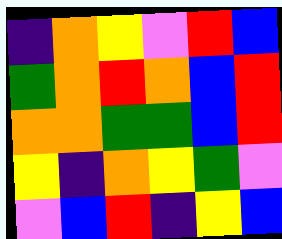[["indigo", "orange", "yellow", "violet", "red", "blue"], ["green", "orange", "red", "orange", "blue", "red"], ["orange", "orange", "green", "green", "blue", "red"], ["yellow", "indigo", "orange", "yellow", "green", "violet"], ["violet", "blue", "red", "indigo", "yellow", "blue"]]